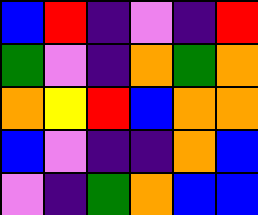[["blue", "red", "indigo", "violet", "indigo", "red"], ["green", "violet", "indigo", "orange", "green", "orange"], ["orange", "yellow", "red", "blue", "orange", "orange"], ["blue", "violet", "indigo", "indigo", "orange", "blue"], ["violet", "indigo", "green", "orange", "blue", "blue"]]